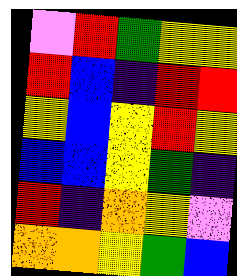[["violet", "red", "green", "yellow", "yellow"], ["red", "blue", "indigo", "red", "red"], ["yellow", "blue", "yellow", "red", "yellow"], ["blue", "blue", "yellow", "green", "indigo"], ["red", "indigo", "orange", "yellow", "violet"], ["orange", "orange", "yellow", "green", "blue"]]